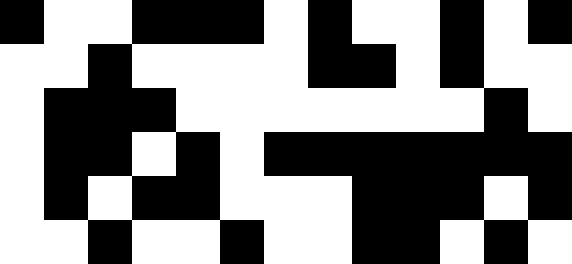[["black", "white", "white", "black", "black", "black", "white", "black", "white", "white", "black", "white", "black"], ["white", "white", "black", "white", "white", "white", "white", "black", "black", "white", "black", "white", "white"], ["white", "black", "black", "black", "white", "white", "white", "white", "white", "white", "white", "black", "white"], ["white", "black", "black", "white", "black", "white", "black", "black", "black", "black", "black", "black", "black"], ["white", "black", "white", "black", "black", "white", "white", "white", "black", "black", "black", "white", "black"], ["white", "white", "black", "white", "white", "black", "white", "white", "black", "black", "white", "black", "white"]]